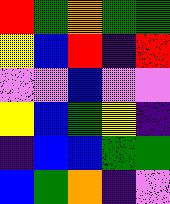[["red", "green", "orange", "green", "green"], ["yellow", "blue", "red", "indigo", "red"], ["violet", "violet", "blue", "violet", "violet"], ["yellow", "blue", "green", "yellow", "indigo"], ["indigo", "blue", "blue", "green", "green"], ["blue", "green", "orange", "indigo", "violet"]]